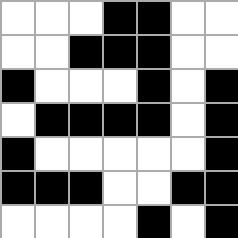[["white", "white", "white", "black", "black", "white", "white"], ["white", "white", "black", "black", "black", "white", "white"], ["black", "white", "white", "white", "black", "white", "black"], ["white", "black", "black", "black", "black", "white", "black"], ["black", "white", "white", "white", "white", "white", "black"], ["black", "black", "black", "white", "white", "black", "black"], ["white", "white", "white", "white", "black", "white", "black"]]